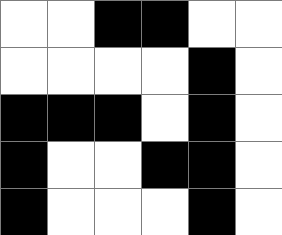[["white", "white", "black", "black", "white", "white"], ["white", "white", "white", "white", "black", "white"], ["black", "black", "black", "white", "black", "white"], ["black", "white", "white", "black", "black", "white"], ["black", "white", "white", "white", "black", "white"]]